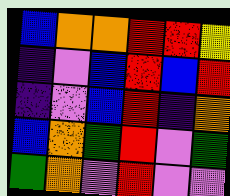[["blue", "orange", "orange", "red", "red", "yellow"], ["indigo", "violet", "blue", "red", "blue", "red"], ["indigo", "violet", "blue", "red", "indigo", "orange"], ["blue", "orange", "green", "red", "violet", "green"], ["green", "orange", "violet", "red", "violet", "violet"]]